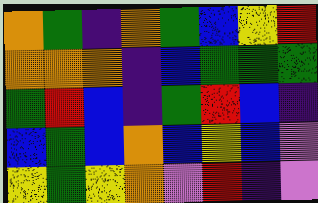[["orange", "green", "indigo", "orange", "green", "blue", "yellow", "red"], ["orange", "orange", "orange", "indigo", "blue", "green", "green", "green"], ["green", "red", "blue", "indigo", "green", "red", "blue", "indigo"], ["blue", "green", "blue", "orange", "blue", "yellow", "blue", "violet"], ["yellow", "green", "yellow", "orange", "violet", "red", "indigo", "violet"]]